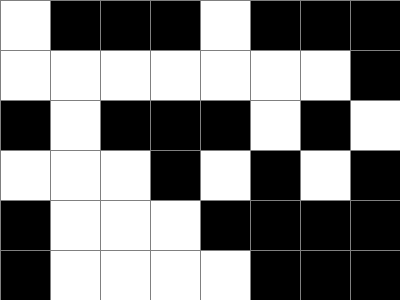[["white", "black", "black", "black", "white", "black", "black", "black"], ["white", "white", "white", "white", "white", "white", "white", "black"], ["black", "white", "black", "black", "black", "white", "black", "white"], ["white", "white", "white", "black", "white", "black", "white", "black"], ["black", "white", "white", "white", "black", "black", "black", "black"], ["black", "white", "white", "white", "white", "black", "black", "black"]]